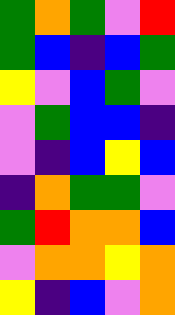[["green", "orange", "green", "violet", "red"], ["green", "blue", "indigo", "blue", "green"], ["yellow", "violet", "blue", "green", "violet"], ["violet", "green", "blue", "blue", "indigo"], ["violet", "indigo", "blue", "yellow", "blue"], ["indigo", "orange", "green", "green", "violet"], ["green", "red", "orange", "orange", "blue"], ["violet", "orange", "orange", "yellow", "orange"], ["yellow", "indigo", "blue", "violet", "orange"]]